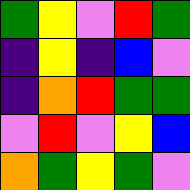[["green", "yellow", "violet", "red", "green"], ["indigo", "yellow", "indigo", "blue", "violet"], ["indigo", "orange", "red", "green", "green"], ["violet", "red", "violet", "yellow", "blue"], ["orange", "green", "yellow", "green", "violet"]]